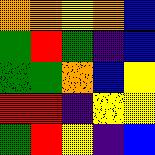[["orange", "orange", "yellow", "orange", "blue"], ["green", "red", "green", "indigo", "blue"], ["green", "green", "orange", "blue", "yellow"], ["red", "red", "indigo", "yellow", "yellow"], ["green", "red", "yellow", "indigo", "blue"]]